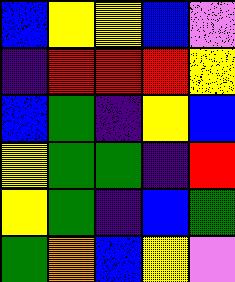[["blue", "yellow", "yellow", "blue", "violet"], ["indigo", "red", "red", "red", "yellow"], ["blue", "green", "indigo", "yellow", "blue"], ["yellow", "green", "green", "indigo", "red"], ["yellow", "green", "indigo", "blue", "green"], ["green", "orange", "blue", "yellow", "violet"]]